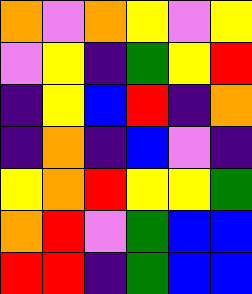[["orange", "violet", "orange", "yellow", "violet", "yellow"], ["violet", "yellow", "indigo", "green", "yellow", "red"], ["indigo", "yellow", "blue", "red", "indigo", "orange"], ["indigo", "orange", "indigo", "blue", "violet", "indigo"], ["yellow", "orange", "red", "yellow", "yellow", "green"], ["orange", "red", "violet", "green", "blue", "blue"], ["red", "red", "indigo", "green", "blue", "blue"]]